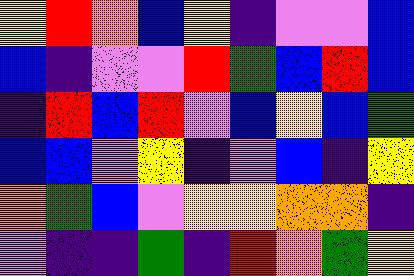[["yellow", "red", "orange", "blue", "yellow", "indigo", "violet", "violet", "blue"], ["blue", "indigo", "violet", "violet", "red", "green", "blue", "red", "blue"], ["indigo", "red", "blue", "red", "violet", "blue", "yellow", "blue", "green"], ["blue", "blue", "violet", "yellow", "indigo", "violet", "blue", "indigo", "yellow"], ["orange", "green", "blue", "violet", "yellow", "yellow", "orange", "orange", "indigo"], ["violet", "indigo", "indigo", "green", "indigo", "red", "orange", "green", "yellow"]]